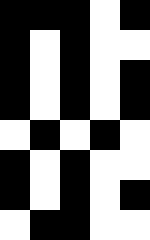[["black", "black", "black", "white", "black"], ["black", "white", "black", "white", "white"], ["black", "white", "black", "white", "black"], ["black", "white", "black", "white", "black"], ["white", "black", "white", "black", "white"], ["black", "white", "black", "white", "white"], ["black", "white", "black", "white", "black"], ["white", "black", "black", "white", "white"]]